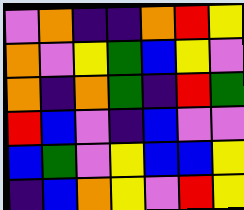[["violet", "orange", "indigo", "indigo", "orange", "red", "yellow"], ["orange", "violet", "yellow", "green", "blue", "yellow", "violet"], ["orange", "indigo", "orange", "green", "indigo", "red", "green"], ["red", "blue", "violet", "indigo", "blue", "violet", "violet"], ["blue", "green", "violet", "yellow", "blue", "blue", "yellow"], ["indigo", "blue", "orange", "yellow", "violet", "red", "yellow"]]